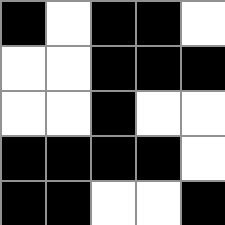[["black", "white", "black", "black", "white"], ["white", "white", "black", "black", "black"], ["white", "white", "black", "white", "white"], ["black", "black", "black", "black", "white"], ["black", "black", "white", "white", "black"]]